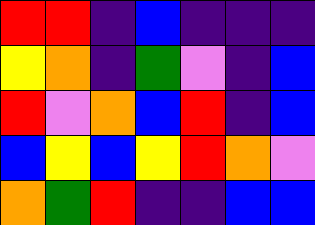[["red", "red", "indigo", "blue", "indigo", "indigo", "indigo"], ["yellow", "orange", "indigo", "green", "violet", "indigo", "blue"], ["red", "violet", "orange", "blue", "red", "indigo", "blue"], ["blue", "yellow", "blue", "yellow", "red", "orange", "violet"], ["orange", "green", "red", "indigo", "indigo", "blue", "blue"]]